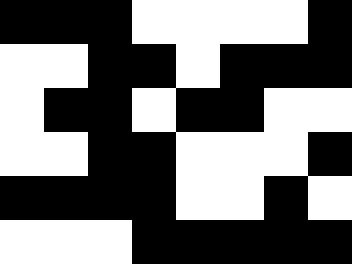[["black", "black", "black", "white", "white", "white", "white", "black"], ["white", "white", "black", "black", "white", "black", "black", "black"], ["white", "black", "black", "white", "black", "black", "white", "white"], ["white", "white", "black", "black", "white", "white", "white", "black"], ["black", "black", "black", "black", "white", "white", "black", "white"], ["white", "white", "white", "black", "black", "black", "black", "black"]]